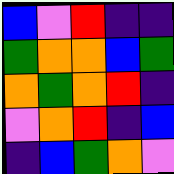[["blue", "violet", "red", "indigo", "indigo"], ["green", "orange", "orange", "blue", "green"], ["orange", "green", "orange", "red", "indigo"], ["violet", "orange", "red", "indigo", "blue"], ["indigo", "blue", "green", "orange", "violet"]]